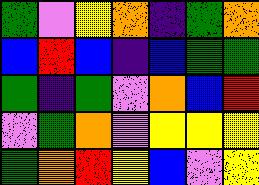[["green", "violet", "yellow", "orange", "indigo", "green", "orange"], ["blue", "red", "blue", "indigo", "blue", "green", "green"], ["green", "indigo", "green", "violet", "orange", "blue", "red"], ["violet", "green", "orange", "violet", "yellow", "yellow", "yellow"], ["green", "orange", "red", "yellow", "blue", "violet", "yellow"]]